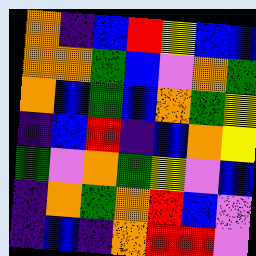[["orange", "indigo", "blue", "red", "yellow", "blue", "blue"], ["orange", "orange", "green", "blue", "violet", "orange", "green"], ["orange", "blue", "green", "blue", "orange", "green", "yellow"], ["indigo", "blue", "red", "indigo", "blue", "orange", "yellow"], ["green", "violet", "orange", "green", "yellow", "violet", "blue"], ["indigo", "orange", "green", "orange", "red", "blue", "violet"], ["indigo", "blue", "indigo", "orange", "red", "red", "violet"]]